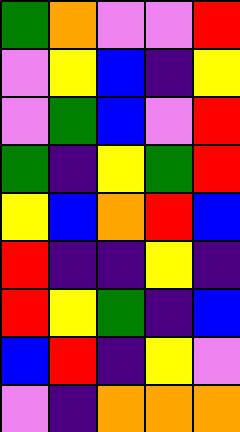[["green", "orange", "violet", "violet", "red"], ["violet", "yellow", "blue", "indigo", "yellow"], ["violet", "green", "blue", "violet", "red"], ["green", "indigo", "yellow", "green", "red"], ["yellow", "blue", "orange", "red", "blue"], ["red", "indigo", "indigo", "yellow", "indigo"], ["red", "yellow", "green", "indigo", "blue"], ["blue", "red", "indigo", "yellow", "violet"], ["violet", "indigo", "orange", "orange", "orange"]]